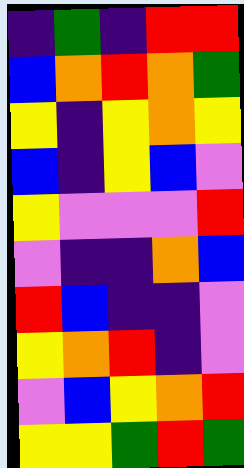[["indigo", "green", "indigo", "red", "red"], ["blue", "orange", "red", "orange", "green"], ["yellow", "indigo", "yellow", "orange", "yellow"], ["blue", "indigo", "yellow", "blue", "violet"], ["yellow", "violet", "violet", "violet", "red"], ["violet", "indigo", "indigo", "orange", "blue"], ["red", "blue", "indigo", "indigo", "violet"], ["yellow", "orange", "red", "indigo", "violet"], ["violet", "blue", "yellow", "orange", "red"], ["yellow", "yellow", "green", "red", "green"]]